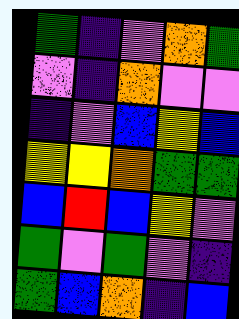[["green", "indigo", "violet", "orange", "green"], ["violet", "indigo", "orange", "violet", "violet"], ["indigo", "violet", "blue", "yellow", "blue"], ["yellow", "yellow", "orange", "green", "green"], ["blue", "red", "blue", "yellow", "violet"], ["green", "violet", "green", "violet", "indigo"], ["green", "blue", "orange", "indigo", "blue"]]